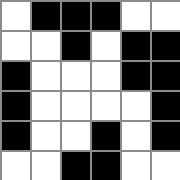[["white", "black", "black", "black", "white", "white"], ["white", "white", "black", "white", "black", "black"], ["black", "white", "white", "white", "black", "black"], ["black", "white", "white", "white", "white", "black"], ["black", "white", "white", "black", "white", "black"], ["white", "white", "black", "black", "white", "white"]]